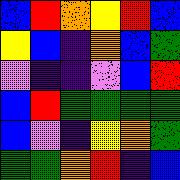[["blue", "red", "orange", "yellow", "red", "blue"], ["yellow", "blue", "indigo", "orange", "blue", "green"], ["violet", "indigo", "indigo", "violet", "blue", "red"], ["blue", "red", "green", "green", "green", "green"], ["blue", "violet", "indigo", "yellow", "orange", "green"], ["green", "green", "orange", "red", "indigo", "blue"]]